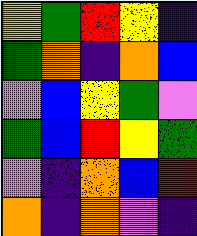[["yellow", "green", "red", "yellow", "indigo"], ["green", "orange", "indigo", "orange", "blue"], ["violet", "blue", "yellow", "green", "violet"], ["green", "blue", "red", "yellow", "green"], ["violet", "indigo", "orange", "blue", "red"], ["orange", "indigo", "orange", "violet", "indigo"]]